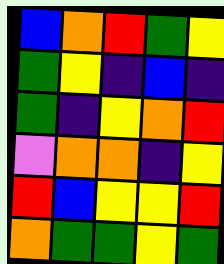[["blue", "orange", "red", "green", "yellow"], ["green", "yellow", "indigo", "blue", "indigo"], ["green", "indigo", "yellow", "orange", "red"], ["violet", "orange", "orange", "indigo", "yellow"], ["red", "blue", "yellow", "yellow", "red"], ["orange", "green", "green", "yellow", "green"]]